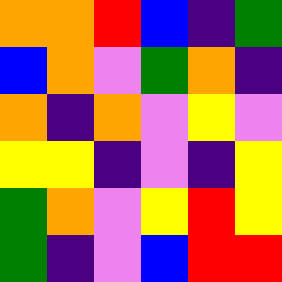[["orange", "orange", "red", "blue", "indigo", "green"], ["blue", "orange", "violet", "green", "orange", "indigo"], ["orange", "indigo", "orange", "violet", "yellow", "violet"], ["yellow", "yellow", "indigo", "violet", "indigo", "yellow"], ["green", "orange", "violet", "yellow", "red", "yellow"], ["green", "indigo", "violet", "blue", "red", "red"]]